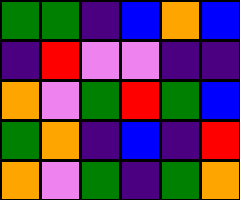[["green", "green", "indigo", "blue", "orange", "blue"], ["indigo", "red", "violet", "violet", "indigo", "indigo"], ["orange", "violet", "green", "red", "green", "blue"], ["green", "orange", "indigo", "blue", "indigo", "red"], ["orange", "violet", "green", "indigo", "green", "orange"]]